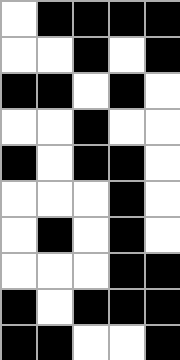[["white", "black", "black", "black", "black"], ["white", "white", "black", "white", "black"], ["black", "black", "white", "black", "white"], ["white", "white", "black", "white", "white"], ["black", "white", "black", "black", "white"], ["white", "white", "white", "black", "white"], ["white", "black", "white", "black", "white"], ["white", "white", "white", "black", "black"], ["black", "white", "black", "black", "black"], ["black", "black", "white", "white", "black"]]